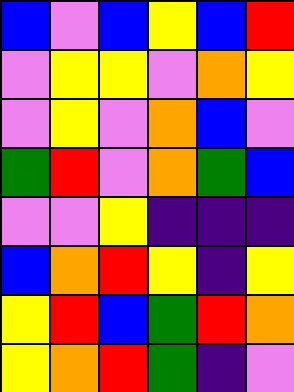[["blue", "violet", "blue", "yellow", "blue", "red"], ["violet", "yellow", "yellow", "violet", "orange", "yellow"], ["violet", "yellow", "violet", "orange", "blue", "violet"], ["green", "red", "violet", "orange", "green", "blue"], ["violet", "violet", "yellow", "indigo", "indigo", "indigo"], ["blue", "orange", "red", "yellow", "indigo", "yellow"], ["yellow", "red", "blue", "green", "red", "orange"], ["yellow", "orange", "red", "green", "indigo", "violet"]]